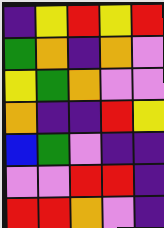[["indigo", "yellow", "red", "yellow", "red"], ["green", "orange", "indigo", "orange", "violet"], ["yellow", "green", "orange", "violet", "violet"], ["orange", "indigo", "indigo", "red", "yellow"], ["blue", "green", "violet", "indigo", "indigo"], ["violet", "violet", "red", "red", "indigo"], ["red", "red", "orange", "violet", "indigo"]]